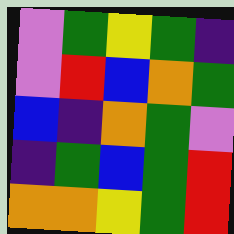[["violet", "green", "yellow", "green", "indigo"], ["violet", "red", "blue", "orange", "green"], ["blue", "indigo", "orange", "green", "violet"], ["indigo", "green", "blue", "green", "red"], ["orange", "orange", "yellow", "green", "red"]]